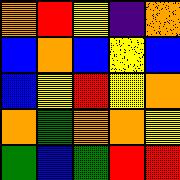[["orange", "red", "yellow", "indigo", "orange"], ["blue", "orange", "blue", "yellow", "blue"], ["blue", "yellow", "red", "yellow", "orange"], ["orange", "green", "orange", "orange", "yellow"], ["green", "blue", "green", "red", "red"]]